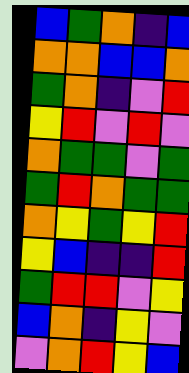[["blue", "green", "orange", "indigo", "blue"], ["orange", "orange", "blue", "blue", "orange"], ["green", "orange", "indigo", "violet", "red"], ["yellow", "red", "violet", "red", "violet"], ["orange", "green", "green", "violet", "green"], ["green", "red", "orange", "green", "green"], ["orange", "yellow", "green", "yellow", "red"], ["yellow", "blue", "indigo", "indigo", "red"], ["green", "red", "red", "violet", "yellow"], ["blue", "orange", "indigo", "yellow", "violet"], ["violet", "orange", "red", "yellow", "blue"]]